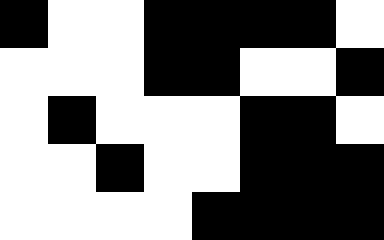[["black", "white", "white", "black", "black", "black", "black", "white"], ["white", "white", "white", "black", "black", "white", "white", "black"], ["white", "black", "white", "white", "white", "black", "black", "white"], ["white", "white", "black", "white", "white", "black", "black", "black"], ["white", "white", "white", "white", "black", "black", "black", "black"]]